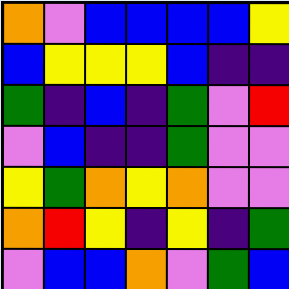[["orange", "violet", "blue", "blue", "blue", "blue", "yellow"], ["blue", "yellow", "yellow", "yellow", "blue", "indigo", "indigo"], ["green", "indigo", "blue", "indigo", "green", "violet", "red"], ["violet", "blue", "indigo", "indigo", "green", "violet", "violet"], ["yellow", "green", "orange", "yellow", "orange", "violet", "violet"], ["orange", "red", "yellow", "indigo", "yellow", "indigo", "green"], ["violet", "blue", "blue", "orange", "violet", "green", "blue"]]